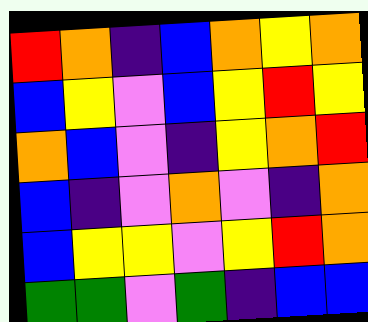[["red", "orange", "indigo", "blue", "orange", "yellow", "orange"], ["blue", "yellow", "violet", "blue", "yellow", "red", "yellow"], ["orange", "blue", "violet", "indigo", "yellow", "orange", "red"], ["blue", "indigo", "violet", "orange", "violet", "indigo", "orange"], ["blue", "yellow", "yellow", "violet", "yellow", "red", "orange"], ["green", "green", "violet", "green", "indigo", "blue", "blue"]]